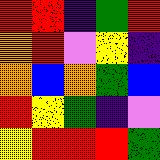[["red", "red", "indigo", "green", "red"], ["orange", "red", "violet", "yellow", "indigo"], ["orange", "blue", "orange", "green", "blue"], ["red", "yellow", "green", "indigo", "violet"], ["yellow", "red", "red", "red", "green"]]